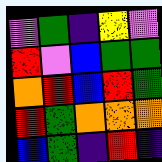[["violet", "green", "indigo", "yellow", "violet"], ["red", "violet", "blue", "green", "green"], ["orange", "red", "blue", "red", "green"], ["red", "green", "orange", "orange", "orange"], ["blue", "green", "indigo", "red", "indigo"]]